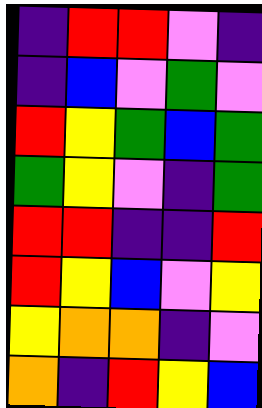[["indigo", "red", "red", "violet", "indigo"], ["indigo", "blue", "violet", "green", "violet"], ["red", "yellow", "green", "blue", "green"], ["green", "yellow", "violet", "indigo", "green"], ["red", "red", "indigo", "indigo", "red"], ["red", "yellow", "blue", "violet", "yellow"], ["yellow", "orange", "orange", "indigo", "violet"], ["orange", "indigo", "red", "yellow", "blue"]]